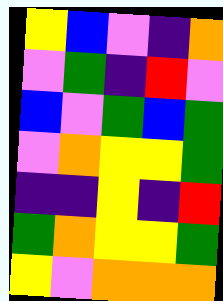[["yellow", "blue", "violet", "indigo", "orange"], ["violet", "green", "indigo", "red", "violet"], ["blue", "violet", "green", "blue", "green"], ["violet", "orange", "yellow", "yellow", "green"], ["indigo", "indigo", "yellow", "indigo", "red"], ["green", "orange", "yellow", "yellow", "green"], ["yellow", "violet", "orange", "orange", "orange"]]